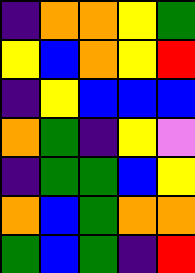[["indigo", "orange", "orange", "yellow", "green"], ["yellow", "blue", "orange", "yellow", "red"], ["indigo", "yellow", "blue", "blue", "blue"], ["orange", "green", "indigo", "yellow", "violet"], ["indigo", "green", "green", "blue", "yellow"], ["orange", "blue", "green", "orange", "orange"], ["green", "blue", "green", "indigo", "red"]]